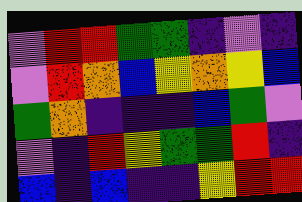[["violet", "red", "red", "green", "green", "indigo", "violet", "indigo"], ["violet", "red", "orange", "blue", "yellow", "orange", "yellow", "blue"], ["green", "orange", "indigo", "indigo", "indigo", "blue", "green", "violet"], ["violet", "indigo", "red", "yellow", "green", "green", "red", "indigo"], ["blue", "indigo", "blue", "indigo", "indigo", "yellow", "red", "red"]]